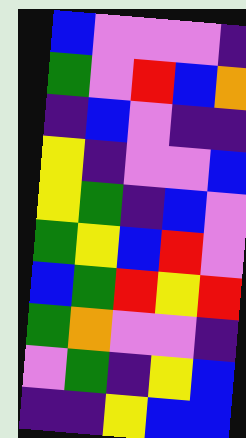[["blue", "violet", "violet", "violet", "indigo"], ["green", "violet", "red", "blue", "orange"], ["indigo", "blue", "violet", "indigo", "indigo"], ["yellow", "indigo", "violet", "violet", "blue"], ["yellow", "green", "indigo", "blue", "violet"], ["green", "yellow", "blue", "red", "violet"], ["blue", "green", "red", "yellow", "red"], ["green", "orange", "violet", "violet", "indigo"], ["violet", "green", "indigo", "yellow", "blue"], ["indigo", "indigo", "yellow", "blue", "blue"]]